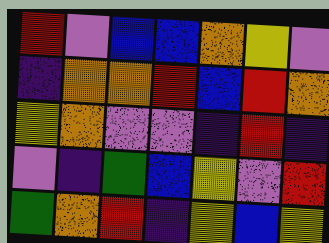[["red", "violet", "blue", "blue", "orange", "yellow", "violet"], ["indigo", "orange", "orange", "red", "blue", "red", "orange"], ["yellow", "orange", "violet", "violet", "indigo", "red", "indigo"], ["violet", "indigo", "green", "blue", "yellow", "violet", "red"], ["green", "orange", "red", "indigo", "yellow", "blue", "yellow"]]